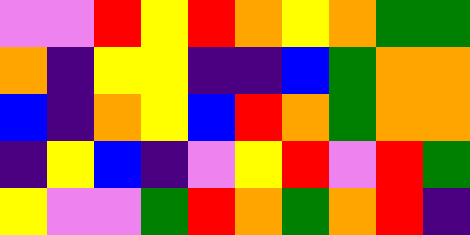[["violet", "violet", "red", "yellow", "red", "orange", "yellow", "orange", "green", "green"], ["orange", "indigo", "yellow", "yellow", "indigo", "indigo", "blue", "green", "orange", "orange"], ["blue", "indigo", "orange", "yellow", "blue", "red", "orange", "green", "orange", "orange"], ["indigo", "yellow", "blue", "indigo", "violet", "yellow", "red", "violet", "red", "green"], ["yellow", "violet", "violet", "green", "red", "orange", "green", "orange", "red", "indigo"]]